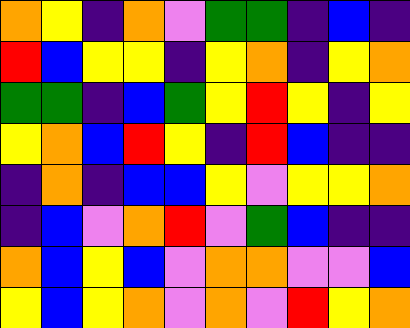[["orange", "yellow", "indigo", "orange", "violet", "green", "green", "indigo", "blue", "indigo"], ["red", "blue", "yellow", "yellow", "indigo", "yellow", "orange", "indigo", "yellow", "orange"], ["green", "green", "indigo", "blue", "green", "yellow", "red", "yellow", "indigo", "yellow"], ["yellow", "orange", "blue", "red", "yellow", "indigo", "red", "blue", "indigo", "indigo"], ["indigo", "orange", "indigo", "blue", "blue", "yellow", "violet", "yellow", "yellow", "orange"], ["indigo", "blue", "violet", "orange", "red", "violet", "green", "blue", "indigo", "indigo"], ["orange", "blue", "yellow", "blue", "violet", "orange", "orange", "violet", "violet", "blue"], ["yellow", "blue", "yellow", "orange", "violet", "orange", "violet", "red", "yellow", "orange"]]